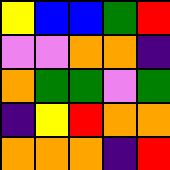[["yellow", "blue", "blue", "green", "red"], ["violet", "violet", "orange", "orange", "indigo"], ["orange", "green", "green", "violet", "green"], ["indigo", "yellow", "red", "orange", "orange"], ["orange", "orange", "orange", "indigo", "red"]]